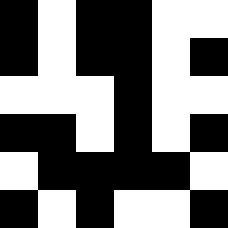[["black", "white", "black", "black", "white", "white"], ["black", "white", "black", "black", "white", "black"], ["white", "white", "white", "black", "white", "white"], ["black", "black", "white", "black", "white", "black"], ["white", "black", "black", "black", "black", "white"], ["black", "white", "black", "white", "white", "black"]]